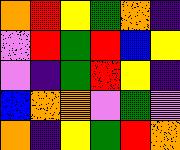[["orange", "red", "yellow", "green", "orange", "indigo"], ["violet", "red", "green", "red", "blue", "yellow"], ["violet", "indigo", "green", "red", "yellow", "indigo"], ["blue", "orange", "orange", "violet", "green", "violet"], ["orange", "indigo", "yellow", "green", "red", "orange"]]